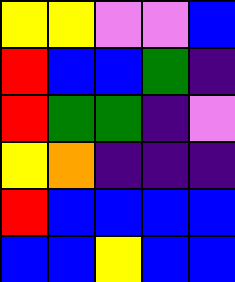[["yellow", "yellow", "violet", "violet", "blue"], ["red", "blue", "blue", "green", "indigo"], ["red", "green", "green", "indigo", "violet"], ["yellow", "orange", "indigo", "indigo", "indigo"], ["red", "blue", "blue", "blue", "blue"], ["blue", "blue", "yellow", "blue", "blue"]]